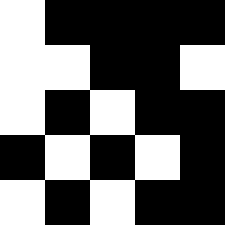[["white", "black", "black", "black", "black"], ["white", "white", "black", "black", "white"], ["white", "black", "white", "black", "black"], ["black", "white", "black", "white", "black"], ["white", "black", "white", "black", "black"]]